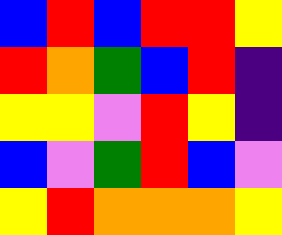[["blue", "red", "blue", "red", "red", "yellow"], ["red", "orange", "green", "blue", "red", "indigo"], ["yellow", "yellow", "violet", "red", "yellow", "indigo"], ["blue", "violet", "green", "red", "blue", "violet"], ["yellow", "red", "orange", "orange", "orange", "yellow"]]